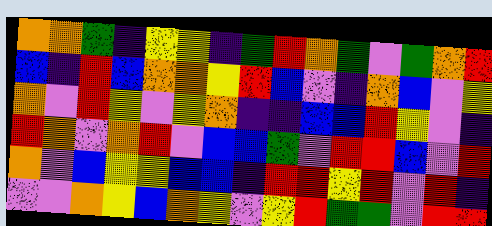[["orange", "orange", "green", "indigo", "yellow", "yellow", "indigo", "green", "red", "orange", "green", "violet", "green", "orange", "red"], ["blue", "indigo", "red", "blue", "orange", "orange", "yellow", "red", "blue", "violet", "indigo", "orange", "blue", "violet", "yellow"], ["orange", "violet", "red", "yellow", "violet", "yellow", "orange", "indigo", "indigo", "blue", "blue", "red", "yellow", "violet", "indigo"], ["red", "orange", "violet", "orange", "red", "violet", "blue", "blue", "green", "violet", "red", "red", "blue", "violet", "red"], ["orange", "violet", "blue", "yellow", "yellow", "blue", "blue", "indigo", "red", "red", "yellow", "red", "violet", "red", "indigo"], ["violet", "violet", "orange", "yellow", "blue", "orange", "yellow", "violet", "yellow", "red", "green", "green", "violet", "red", "red"]]